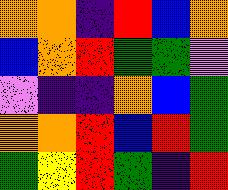[["orange", "orange", "indigo", "red", "blue", "orange"], ["blue", "orange", "red", "green", "green", "violet"], ["violet", "indigo", "indigo", "orange", "blue", "green"], ["orange", "orange", "red", "blue", "red", "green"], ["green", "yellow", "red", "green", "indigo", "red"]]